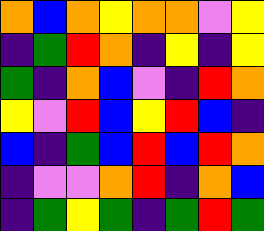[["orange", "blue", "orange", "yellow", "orange", "orange", "violet", "yellow"], ["indigo", "green", "red", "orange", "indigo", "yellow", "indigo", "yellow"], ["green", "indigo", "orange", "blue", "violet", "indigo", "red", "orange"], ["yellow", "violet", "red", "blue", "yellow", "red", "blue", "indigo"], ["blue", "indigo", "green", "blue", "red", "blue", "red", "orange"], ["indigo", "violet", "violet", "orange", "red", "indigo", "orange", "blue"], ["indigo", "green", "yellow", "green", "indigo", "green", "red", "green"]]